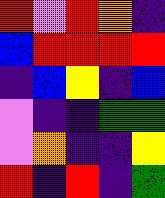[["red", "violet", "red", "orange", "indigo"], ["blue", "red", "red", "red", "red"], ["indigo", "blue", "yellow", "indigo", "blue"], ["violet", "indigo", "indigo", "green", "green"], ["violet", "orange", "indigo", "indigo", "yellow"], ["red", "indigo", "red", "indigo", "green"]]